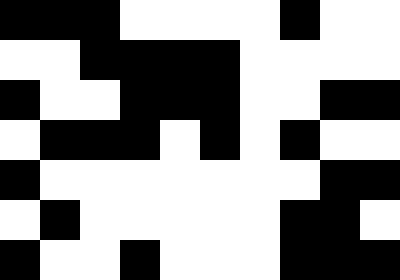[["black", "black", "black", "white", "white", "white", "white", "black", "white", "white"], ["white", "white", "black", "black", "black", "black", "white", "white", "white", "white"], ["black", "white", "white", "black", "black", "black", "white", "white", "black", "black"], ["white", "black", "black", "black", "white", "black", "white", "black", "white", "white"], ["black", "white", "white", "white", "white", "white", "white", "white", "black", "black"], ["white", "black", "white", "white", "white", "white", "white", "black", "black", "white"], ["black", "white", "white", "black", "white", "white", "white", "black", "black", "black"]]